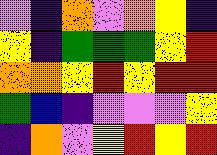[["violet", "indigo", "orange", "violet", "orange", "yellow", "indigo"], ["yellow", "indigo", "green", "green", "green", "yellow", "red"], ["orange", "orange", "yellow", "red", "yellow", "red", "red"], ["green", "blue", "indigo", "violet", "violet", "violet", "yellow"], ["indigo", "orange", "violet", "yellow", "red", "yellow", "red"]]